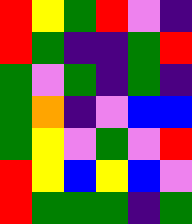[["red", "yellow", "green", "red", "violet", "indigo"], ["red", "green", "indigo", "indigo", "green", "red"], ["green", "violet", "green", "indigo", "green", "indigo"], ["green", "orange", "indigo", "violet", "blue", "blue"], ["green", "yellow", "violet", "green", "violet", "red"], ["red", "yellow", "blue", "yellow", "blue", "violet"], ["red", "green", "green", "green", "indigo", "green"]]